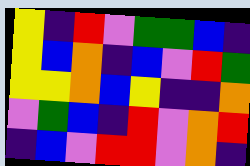[["yellow", "indigo", "red", "violet", "green", "green", "blue", "indigo"], ["yellow", "blue", "orange", "indigo", "blue", "violet", "red", "green"], ["yellow", "yellow", "orange", "blue", "yellow", "indigo", "indigo", "orange"], ["violet", "green", "blue", "indigo", "red", "violet", "orange", "red"], ["indigo", "blue", "violet", "red", "red", "violet", "orange", "indigo"]]